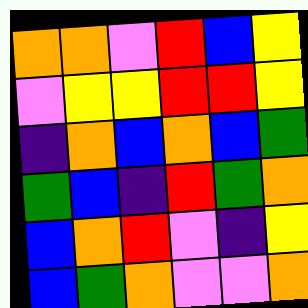[["orange", "orange", "violet", "red", "blue", "yellow"], ["violet", "yellow", "yellow", "red", "red", "yellow"], ["indigo", "orange", "blue", "orange", "blue", "green"], ["green", "blue", "indigo", "red", "green", "orange"], ["blue", "orange", "red", "violet", "indigo", "yellow"], ["blue", "green", "orange", "violet", "violet", "orange"]]